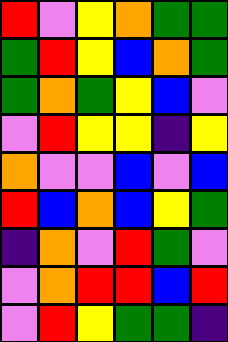[["red", "violet", "yellow", "orange", "green", "green"], ["green", "red", "yellow", "blue", "orange", "green"], ["green", "orange", "green", "yellow", "blue", "violet"], ["violet", "red", "yellow", "yellow", "indigo", "yellow"], ["orange", "violet", "violet", "blue", "violet", "blue"], ["red", "blue", "orange", "blue", "yellow", "green"], ["indigo", "orange", "violet", "red", "green", "violet"], ["violet", "orange", "red", "red", "blue", "red"], ["violet", "red", "yellow", "green", "green", "indigo"]]